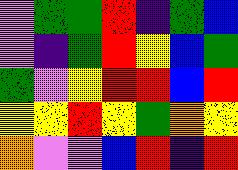[["violet", "green", "green", "red", "indigo", "green", "blue"], ["violet", "indigo", "green", "red", "yellow", "blue", "green"], ["green", "violet", "yellow", "red", "red", "blue", "red"], ["yellow", "yellow", "red", "yellow", "green", "orange", "yellow"], ["orange", "violet", "violet", "blue", "red", "indigo", "red"]]